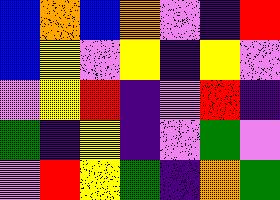[["blue", "orange", "blue", "orange", "violet", "indigo", "red"], ["blue", "yellow", "violet", "yellow", "indigo", "yellow", "violet"], ["violet", "yellow", "red", "indigo", "violet", "red", "indigo"], ["green", "indigo", "yellow", "indigo", "violet", "green", "violet"], ["violet", "red", "yellow", "green", "indigo", "orange", "green"]]